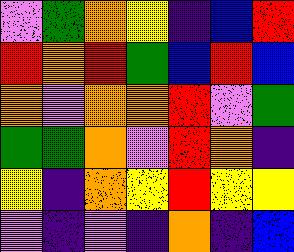[["violet", "green", "orange", "yellow", "indigo", "blue", "red"], ["red", "orange", "red", "green", "blue", "red", "blue"], ["orange", "violet", "orange", "orange", "red", "violet", "green"], ["green", "green", "orange", "violet", "red", "orange", "indigo"], ["yellow", "indigo", "orange", "yellow", "red", "yellow", "yellow"], ["violet", "indigo", "violet", "indigo", "orange", "indigo", "blue"]]